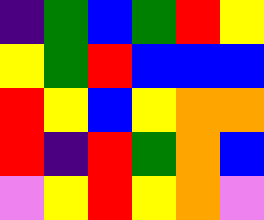[["indigo", "green", "blue", "green", "red", "yellow"], ["yellow", "green", "red", "blue", "blue", "blue"], ["red", "yellow", "blue", "yellow", "orange", "orange"], ["red", "indigo", "red", "green", "orange", "blue"], ["violet", "yellow", "red", "yellow", "orange", "violet"]]